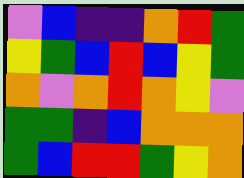[["violet", "blue", "indigo", "indigo", "orange", "red", "green"], ["yellow", "green", "blue", "red", "blue", "yellow", "green"], ["orange", "violet", "orange", "red", "orange", "yellow", "violet"], ["green", "green", "indigo", "blue", "orange", "orange", "orange"], ["green", "blue", "red", "red", "green", "yellow", "orange"]]